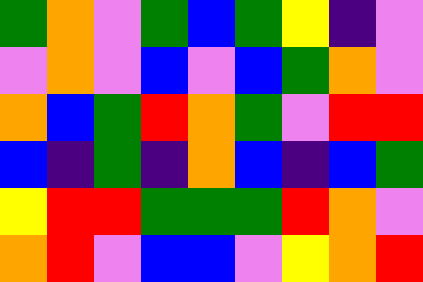[["green", "orange", "violet", "green", "blue", "green", "yellow", "indigo", "violet"], ["violet", "orange", "violet", "blue", "violet", "blue", "green", "orange", "violet"], ["orange", "blue", "green", "red", "orange", "green", "violet", "red", "red"], ["blue", "indigo", "green", "indigo", "orange", "blue", "indigo", "blue", "green"], ["yellow", "red", "red", "green", "green", "green", "red", "orange", "violet"], ["orange", "red", "violet", "blue", "blue", "violet", "yellow", "orange", "red"]]